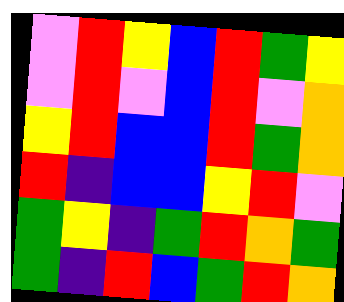[["violet", "red", "yellow", "blue", "red", "green", "yellow"], ["violet", "red", "violet", "blue", "red", "violet", "orange"], ["yellow", "red", "blue", "blue", "red", "green", "orange"], ["red", "indigo", "blue", "blue", "yellow", "red", "violet"], ["green", "yellow", "indigo", "green", "red", "orange", "green"], ["green", "indigo", "red", "blue", "green", "red", "orange"]]